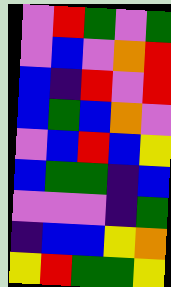[["violet", "red", "green", "violet", "green"], ["violet", "blue", "violet", "orange", "red"], ["blue", "indigo", "red", "violet", "red"], ["blue", "green", "blue", "orange", "violet"], ["violet", "blue", "red", "blue", "yellow"], ["blue", "green", "green", "indigo", "blue"], ["violet", "violet", "violet", "indigo", "green"], ["indigo", "blue", "blue", "yellow", "orange"], ["yellow", "red", "green", "green", "yellow"]]